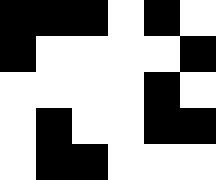[["black", "black", "black", "white", "black", "white"], ["black", "white", "white", "white", "white", "black"], ["white", "white", "white", "white", "black", "white"], ["white", "black", "white", "white", "black", "black"], ["white", "black", "black", "white", "white", "white"]]